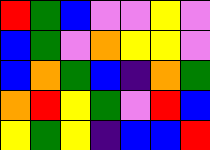[["red", "green", "blue", "violet", "violet", "yellow", "violet"], ["blue", "green", "violet", "orange", "yellow", "yellow", "violet"], ["blue", "orange", "green", "blue", "indigo", "orange", "green"], ["orange", "red", "yellow", "green", "violet", "red", "blue"], ["yellow", "green", "yellow", "indigo", "blue", "blue", "red"]]